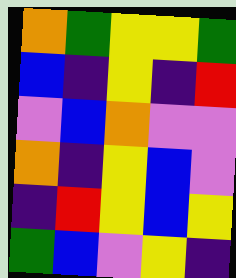[["orange", "green", "yellow", "yellow", "green"], ["blue", "indigo", "yellow", "indigo", "red"], ["violet", "blue", "orange", "violet", "violet"], ["orange", "indigo", "yellow", "blue", "violet"], ["indigo", "red", "yellow", "blue", "yellow"], ["green", "blue", "violet", "yellow", "indigo"]]